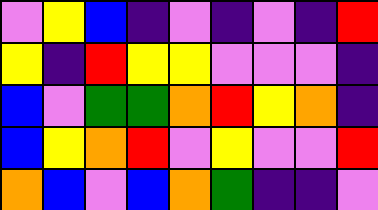[["violet", "yellow", "blue", "indigo", "violet", "indigo", "violet", "indigo", "red"], ["yellow", "indigo", "red", "yellow", "yellow", "violet", "violet", "violet", "indigo"], ["blue", "violet", "green", "green", "orange", "red", "yellow", "orange", "indigo"], ["blue", "yellow", "orange", "red", "violet", "yellow", "violet", "violet", "red"], ["orange", "blue", "violet", "blue", "orange", "green", "indigo", "indigo", "violet"]]